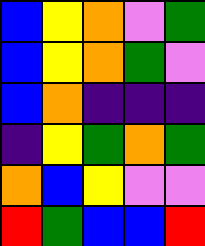[["blue", "yellow", "orange", "violet", "green"], ["blue", "yellow", "orange", "green", "violet"], ["blue", "orange", "indigo", "indigo", "indigo"], ["indigo", "yellow", "green", "orange", "green"], ["orange", "blue", "yellow", "violet", "violet"], ["red", "green", "blue", "blue", "red"]]